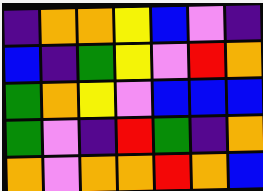[["indigo", "orange", "orange", "yellow", "blue", "violet", "indigo"], ["blue", "indigo", "green", "yellow", "violet", "red", "orange"], ["green", "orange", "yellow", "violet", "blue", "blue", "blue"], ["green", "violet", "indigo", "red", "green", "indigo", "orange"], ["orange", "violet", "orange", "orange", "red", "orange", "blue"]]